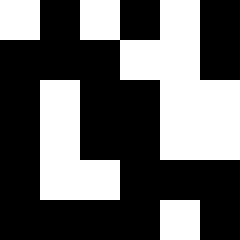[["white", "black", "white", "black", "white", "black"], ["black", "black", "black", "white", "white", "black"], ["black", "white", "black", "black", "white", "white"], ["black", "white", "black", "black", "white", "white"], ["black", "white", "white", "black", "black", "black"], ["black", "black", "black", "black", "white", "black"]]